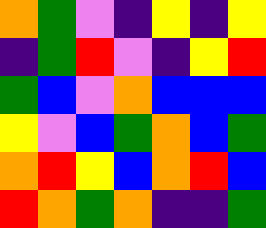[["orange", "green", "violet", "indigo", "yellow", "indigo", "yellow"], ["indigo", "green", "red", "violet", "indigo", "yellow", "red"], ["green", "blue", "violet", "orange", "blue", "blue", "blue"], ["yellow", "violet", "blue", "green", "orange", "blue", "green"], ["orange", "red", "yellow", "blue", "orange", "red", "blue"], ["red", "orange", "green", "orange", "indigo", "indigo", "green"]]